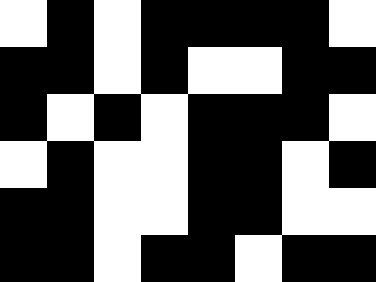[["white", "black", "white", "black", "black", "black", "black", "white"], ["black", "black", "white", "black", "white", "white", "black", "black"], ["black", "white", "black", "white", "black", "black", "black", "white"], ["white", "black", "white", "white", "black", "black", "white", "black"], ["black", "black", "white", "white", "black", "black", "white", "white"], ["black", "black", "white", "black", "black", "white", "black", "black"]]